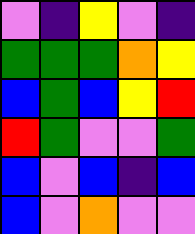[["violet", "indigo", "yellow", "violet", "indigo"], ["green", "green", "green", "orange", "yellow"], ["blue", "green", "blue", "yellow", "red"], ["red", "green", "violet", "violet", "green"], ["blue", "violet", "blue", "indigo", "blue"], ["blue", "violet", "orange", "violet", "violet"]]